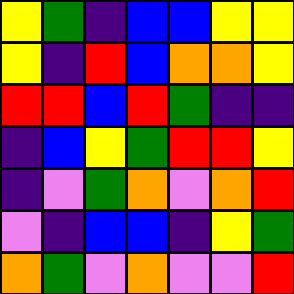[["yellow", "green", "indigo", "blue", "blue", "yellow", "yellow"], ["yellow", "indigo", "red", "blue", "orange", "orange", "yellow"], ["red", "red", "blue", "red", "green", "indigo", "indigo"], ["indigo", "blue", "yellow", "green", "red", "red", "yellow"], ["indigo", "violet", "green", "orange", "violet", "orange", "red"], ["violet", "indigo", "blue", "blue", "indigo", "yellow", "green"], ["orange", "green", "violet", "orange", "violet", "violet", "red"]]